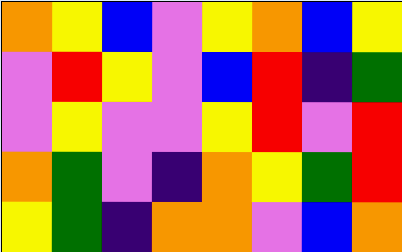[["orange", "yellow", "blue", "violet", "yellow", "orange", "blue", "yellow"], ["violet", "red", "yellow", "violet", "blue", "red", "indigo", "green"], ["violet", "yellow", "violet", "violet", "yellow", "red", "violet", "red"], ["orange", "green", "violet", "indigo", "orange", "yellow", "green", "red"], ["yellow", "green", "indigo", "orange", "orange", "violet", "blue", "orange"]]